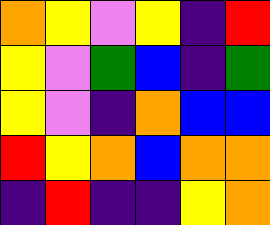[["orange", "yellow", "violet", "yellow", "indigo", "red"], ["yellow", "violet", "green", "blue", "indigo", "green"], ["yellow", "violet", "indigo", "orange", "blue", "blue"], ["red", "yellow", "orange", "blue", "orange", "orange"], ["indigo", "red", "indigo", "indigo", "yellow", "orange"]]